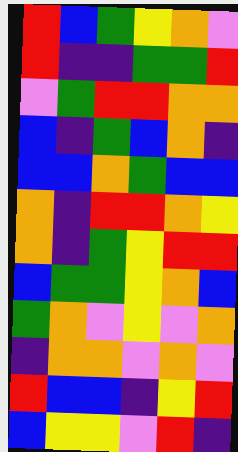[["red", "blue", "green", "yellow", "orange", "violet"], ["red", "indigo", "indigo", "green", "green", "red"], ["violet", "green", "red", "red", "orange", "orange"], ["blue", "indigo", "green", "blue", "orange", "indigo"], ["blue", "blue", "orange", "green", "blue", "blue"], ["orange", "indigo", "red", "red", "orange", "yellow"], ["orange", "indigo", "green", "yellow", "red", "red"], ["blue", "green", "green", "yellow", "orange", "blue"], ["green", "orange", "violet", "yellow", "violet", "orange"], ["indigo", "orange", "orange", "violet", "orange", "violet"], ["red", "blue", "blue", "indigo", "yellow", "red"], ["blue", "yellow", "yellow", "violet", "red", "indigo"]]